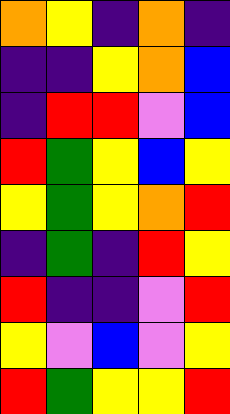[["orange", "yellow", "indigo", "orange", "indigo"], ["indigo", "indigo", "yellow", "orange", "blue"], ["indigo", "red", "red", "violet", "blue"], ["red", "green", "yellow", "blue", "yellow"], ["yellow", "green", "yellow", "orange", "red"], ["indigo", "green", "indigo", "red", "yellow"], ["red", "indigo", "indigo", "violet", "red"], ["yellow", "violet", "blue", "violet", "yellow"], ["red", "green", "yellow", "yellow", "red"]]